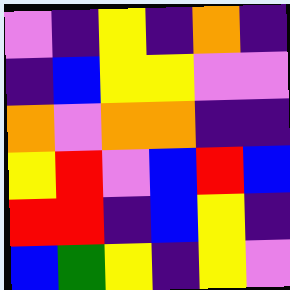[["violet", "indigo", "yellow", "indigo", "orange", "indigo"], ["indigo", "blue", "yellow", "yellow", "violet", "violet"], ["orange", "violet", "orange", "orange", "indigo", "indigo"], ["yellow", "red", "violet", "blue", "red", "blue"], ["red", "red", "indigo", "blue", "yellow", "indigo"], ["blue", "green", "yellow", "indigo", "yellow", "violet"]]